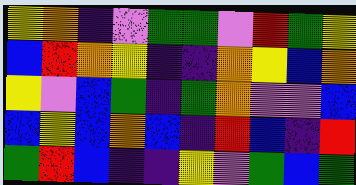[["yellow", "orange", "indigo", "violet", "green", "green", "violet", "red", "green", "yellow"], ["blue", "red", "orange", "yellow", "indigo", "indigo", "orange", "yellow", "blue", "orange"], ["yellow", "violet", "blue", "green", "indigo", "green", "orange", "violet", "violet", "blue"], ["blue", "yellow", "blue", "orange", "blue", "indigo", "red", "blue", "indigo", "red"], ["green", "red", "blue", "indigo", "indigo", "yellow", "violet", "green", "blue", "green"]]